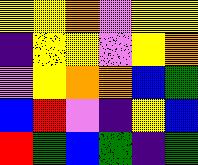[["yellow", "yellow", "orange", "violet", "yellow", "yellow"], ["indigo", "yellow", "yellow", "violet", "yellow", "orange"], ["violet", "yellow", "orange", "orange", "blue", "green"], ["blue", "red", "violet", "indigo", "yellow", "blue"], ["red", "green", "blue", "green", "indigo", "green"]]